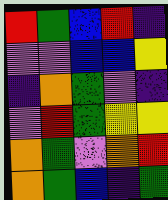[["red", "green", "blue", "red", "indigo"], ["violet", "violet", "blue", "blue", "yellow"], ["indigo", "orange", "green", "violet", "indigo"], ["violet", "red", "green", "yellow", "yellow"], ["orange", "green", "violet", "orange", "red"], ["orange", "green", "blue", "indigo", "green"]]